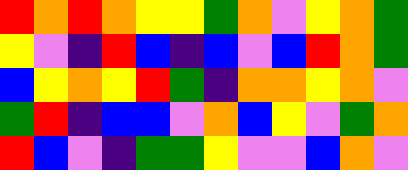[["red", "orange", "red", "orange", "yellow", "yellow", "green", "orange", "violet", "yellow", "orange", "green"], ["yellow", "violet", "indigo", "red", "blue", "indigo", "blue", "violet", "blue", "red", "orange", "green"], ["blue", "yellow", "orange", "yellow", "red", "green", "indigo", "orange", "orange", "yellow", "orange", "violet"], ["green", "red", "indigo", "blue", "blue", "violet", "orange", "blue", "yellow", "violet", "green", "orange"], ["red", "blue", "violet", "indigo", "green", "green", "yellow", "violet", "violet", "blue", "orange", "violet"]]